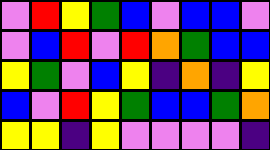[["violet", "red", "yellow", "green", "blue", "violet", "blue", "blue", "violet"], ["violet", "blue", "red", "violet", "red", "orange", "green", "blue", "blue"], ["yellow", "green", "violet", "blue", "yellow", "indigo", "orange", "indigo", "yellow"], ["blue", "violet", "red", "yellow", "green", "blue", "blue", "green", "orange"], ["yellow", "yellow", "indigo", "yellow", "violet", "violet", "violet", "violet", "indigo"]]